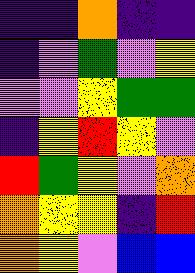[["indigo", "indigo", "orange", "indigo", "indigo"], ["indigo", "violet", "green", "violet", "yellow"], ["violet", "violet", "yellow", "green", "green"], ["indigo", "yellow", "red", "yellow", "violet"], ["red", "green", "yellow", "violet", "orange"], ["orange", "yellow", "yellow", "indigo", "red"], ["orange", "yellow", "violet", "blue", "blue"]]